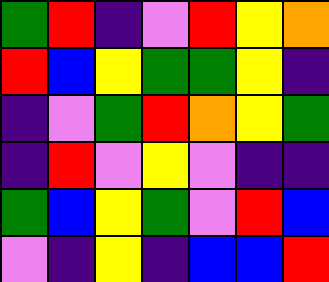[["green", "red", "indigo", "violet", "red", "yellow", "orange"], ["red", "blue", "yellow", "green", "green", "yellow", "indigo"], ["indigo", "violet", "green", "red", "orange", "yellow", "green"], ["indigo", "red", "violet", "yellow", "violet", "indigo", "indigo"], ["green", "blue", "yellow", "green", "violet", "red", "blue"], ["violet", "indigo", "yellow", "indigo", "blue", "blue", "red"]]